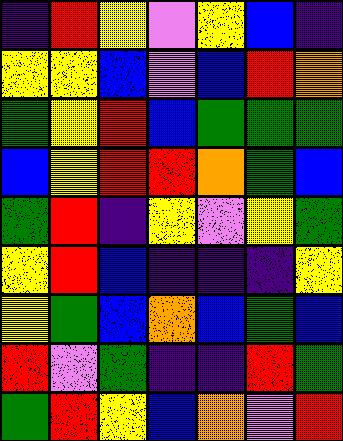[["indigo", "red", "yellow", "violet", "yellow", "blue", "indigo"], ["yellow", "yellow", "blue", "violet", "blue", "red", "orange"], ["green", "yellow", "red", "blue", "green", "green", "green"], ["blue", "yellow", "red", "red", "orange", "green", "blue"], ["green", "red", "indigo", "yellow", "violet", "yellow", "green"], ["yellow", "red", "blue", "indigo", "indigo", "indigo", "yellow"], ["yellow", "green", "blue", "orange", "blue", "green", "blue"], ["red", "violet", "green", "indigo", "indigo", "red", "green"], ["green", "red", "yellow", "blue", "orange", "violet", "red"]]